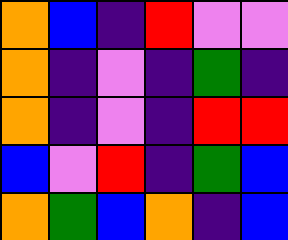[["orange", "blue", "indigo", "red", "violet", "violet"], ["orange", "indigo", "violet", "indigo", "green", "indigo"], ["orange", "indigo", "violet", "indigo", "red", "red"], ["blue", "violet", "red", "indigo", "green", "blue"], ["orange", "green", "blue", "orange", "indigo", "blue"]]